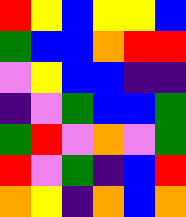[["red", "yellow", "blue", "yellow", "yellow", "blue"], ["green", "blue", "blue", "orange", "red", "red"], ["violet", "yellow", "blue", "blue", "indigo", "indigo"], ["indigo", "violet", "green", "blue", "blue", "green"], ["green", "red", "violet", "orange", "violet", "green"], ["red", "violet", "green", "indigo", "blue", "red"], ["orange", "yellow", "indigo", "orange", "blue", "orange"]]